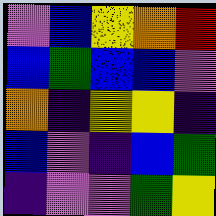[["violet", "blue", "yellow", "orange", "red"], ["blue", "green", "blue", "blue", "violet"], ["orange", "indigo", "yellow", "yellow", "indigo"], ["blue", "violet", "indigo", "blue", "green"], ["indigo", "violet", "violet", "green", "yellow"]]